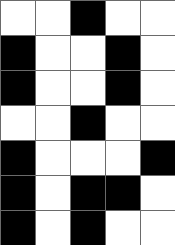[["white", "white", "black", "white", "white"], ["black", "white", "white", "black", "white"], ["black", "white", "white", "black", "white"], ["white", "white", "black", "white", "white"], ["black", "white", "white", "white", "black"], ["black", "white", "black", "black", "white"], ["black", "white", "black", "white", "white"]]